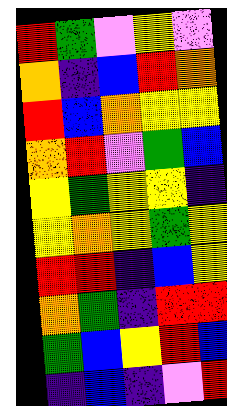[["red", "green", "violet", "yellow", "violet"], ["orange", "indigo", "blue", "red", "orange"], ["red", "blue", "orange", "yellow", "yellow"], ["orange", "red", "violet", "green", "blue"], ["yellow", "green", "yellow", "yellow", "indigo"], ["yellow", "orange", "yellow", "green", "yellow"], ["red", "red", "indigo", "blue", "yellow"], ["orange", "green", "indigo", "red", "red"], ["green", "blue", "yellow", "red", "blue"], ["indigo", "blue", "indigo", "violet", "red"]]